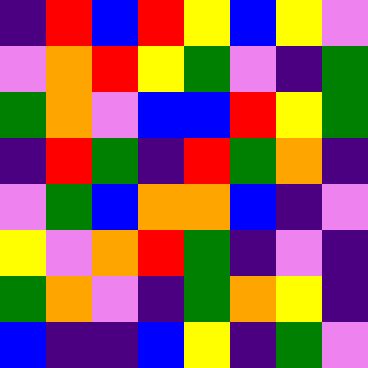[["indigo", "red", "blue", "red", "yellow", "blue", "yellow", "violet"], ["violet", "orange", "red", "yellow", "green", "violet", "indigo", "green"], ["green", "orange", "violet", "blue", "blue", "red", "yellow", "green"], ["indigo", "red", "green", "indigo", "red", "green", "orange", "indigo"], ["violet", "green", "blue", "orange", "orange", "blue", "indigo", "violet"], ["yellow", "violet", "orange", "red", "green", "indigo", "violet", "indigo"], ["green", "orange", "violet", "indigo", "green", "orange", "yellow", "indigo"], ["blue", "indigo", "indigo", "blue", "yellow", "indigo", "green", "violet"]]